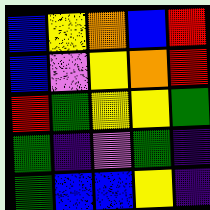[["blue", "yellow", "orange", "blue", "red"], ["blue", "violet", "yellow", "orange", "red"], ["red", "green", "yellow", "yellow", "green"], ["green", "indigo", "violet", "green", "indigo"], ["green", "blue", "blue", "yellow", "indigo"]]